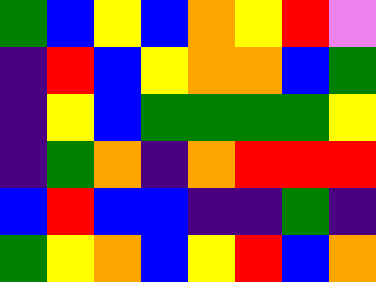[["green", "blue", "yellow", "blue", "orange", "yellow", "red", "violet"], ["indigo", "red", "blue", "yellow", "orange", "orange", "blue", "green"], ["indigo", "yellow", "blue", "green", "green", "green", "green", "yellow"], ["indigo", "green", "orange", "indigo", "orange", "red", "red", "red"], ["blue", "red", "blue", "blue", "indigo", "indigo", "green", "indigo"], ["green", "yellow", "orange", "blue", "yellow", "red", "blue", "orange"]]